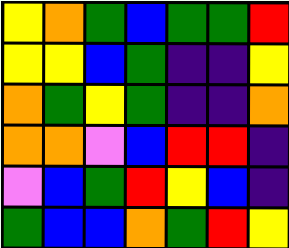[["yellow", "orange", "green", "blue", "green", "green", "red"], ["yellow", "yellow", "blue", "green", "indigo", "indigo", "yellow"], ["orange", "green", "yellow", "green", "indigo", "indigo", "orange"], ["orange", "orange", "violet", "blue", "red", "red", "indigo"], ["violet", "blue", "green", "red", "yellow", "blue", "indigo"], ["green", "blue", "blue", "orange", "green", "red", "yellow"]]